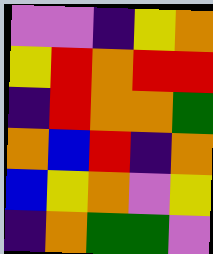[["violet", "violet", "indigo", "yellow", "orange"], ["yellow", "red", "orange", "red", "red"], ["indigo", "red", "orange", "orange", "green"], ["orange", "blue", "red", "indigo", "orange"], ["blue", "yellow", "orange", "violet", "yellow"], ["indigo", "orange", "green", "green", "violet"]]